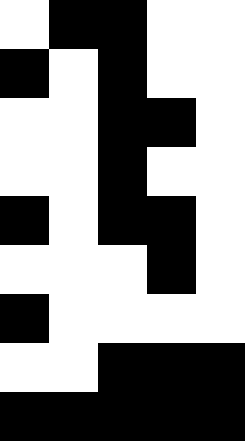[["white", "black", "black", "white", "white"], ["black", "white", "black", "white", "white"], ["white", "white", "black", "black", "white"], ["white", "white", "black", "white", "white"], ["black", "white", "black", "black", "white"], ["white", "white", "white", "black", "white"], ["black", "white", "white", "white", "white"], ["white", "white", "black", "black", "black"], ["black", "black", "black", "black", "black"]]